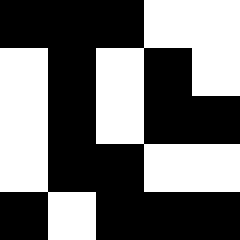[["black", "black", "black", "white", "white"], ["white", "black", "white", "black", "white"], ["white", "black", "white", "black", "black"], ["white", "black", "black", "white", "white"], ["black", "white", "black", "black", "black"]]